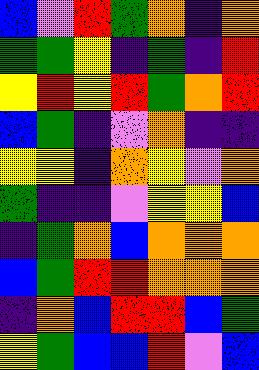[["blue", "violet", "red", "green", "orange", "indigo", "orange"], ["green", "green", "yellow", "indigo", "green", "indigo", "red"], ["yellow", "red", "yellow", "red", "green", "orange", "red"], ["blue", "green", "indigo", "violet", "orange", "indigo", "indigo"], ["yellow", "yellow", "indigo", "orange", "yellow", "violet", "orange"], ["green", "indigo", "indigo", "violet", "yellow", "yellow", "blue"], ["indigo", "green", "orange", "blue", "orange", "orange", "orange"], ["blue", "green", "red", "red", "orange", "orange", "orange"], ["indigo", "orange", "blue", "red", "red", "blue", "green"], ["yellow", "green", "blue", "blue", "red", "violet", "blue"]]